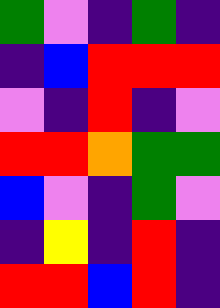[["green", "violet", "indigo", "green", "indigo"], ["indigo", "blue", "red", "red", "red"], ["violet", "indigo", "red", "indigo", "violet"], ["red", "red", "orange", "green", "green"], ["blue", "violet", "indigo", "green", "violet"], ["indigo", "yellow", "indigo", "red", "indigo"], ["red", "red", "blue", "red", "indigo"]]